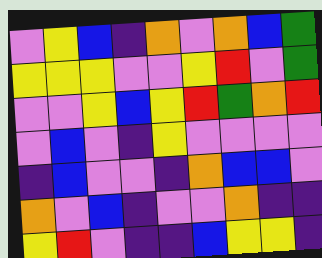[["violet", "yellow", "blue", "indigo", "orange", "violet", "orange", "blue", "green"], ["yellow", "yellow", "yellow", "violet", "violet", "yellow", "red", "violet", "green"], ["violet", "violet", "yellow", "blue", "yellow", "red", "green", "orange", "red"], ["violet", "blue", "violet", "indigo", "yellow", "violet", "violet", "violet", "violet"], ["indigo", "blue", "violet", "violet", "indigo", "orange", "blue", "blue", "violet"], ["orange", "violet", "blue", "indigo", "violet", "violet", "orange", "indigo", "indigo"], ["yellow", "red", "violet", "indigo", "indigo", "blue", "yellow", "yellow", "indigo"]]